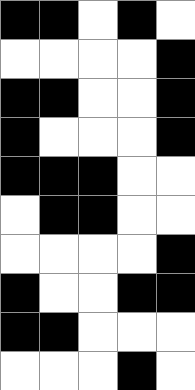[["black", "black", "white", "black", "white"], ["white", "white", "white", "white", "black"], ["black", "black", "white", "white", "black"], ["black", "white", "white", "white", "black"], ["black", "black", "black", "white", "white"], ["white", "black", "black", "white", "white"], ["white", "white", "white", "white", "black"], ["black", "white", "white", "black", "black"], ["black", "black", "white", "white", "white"], ["white", "white", "white", "black", "white"]]